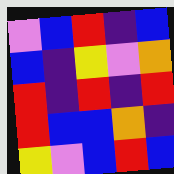[["violet", "blue", "red", "indigo", "blue"], ["blue", "indigo", "yellow", "violet", "orange"], ["red", "indigo", "red", "indigo", "red"], ["red", "blue", "blue", "orange", "indigo"], ["yellow", "violet", "blue", "red", "blue"]]